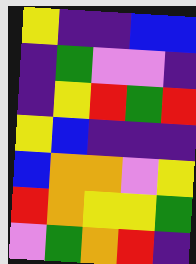[["yellow", "indigo", "indigo", "blue", "blue"], ["indigo", "green", "violet", "violet", "indigo"], ["indigo", "yellow", "red", "green", "red"], ["yellow", "blue", "indigo", "indigo", "indigo"], ["blue", "orange", "orange", "violet", "yellow"], ["red", "orange", "yellow", "yellow", "green"], ["violet", "green", "orange", "red", "indigo"]]